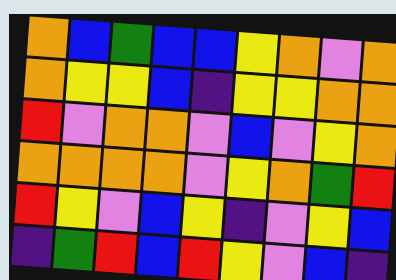[["orange", "blue", "green", "blue", "blue", "yellow", "orange", "violet", "orange"], ["orange", "yellow", "yellow", "blue", "indigo", "yellow", "yellow", "orange", "orange"], ["red", "violet", "orange", "orange", "violet", "blue", "violet", "yellow", "orange"], ["orange", "orange", "orange", "orange", "violet", "yellow", "orange", "green", "red"], ["red", "yellow", "violet", "blue", "yellow", "indigo", "violet", "yellow", "blue"], ["indigo", "green", "red", "blue", "red", "yellow", "violet", "blue", "indigo"]]